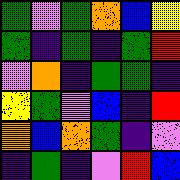[["green", "violet", "green", "orange", "blue", "yellow"], ["green", "indigo", "green", "indigo", "green", "red"], ["violet", "orange", "indigo", "green", "green", "indigo"], ["yellow", "green", "violet", "blue", "indigo", "red"], ["orange", "blue", "orange", "green", "indigo", "violet"], ["indigo", "green", "indigo", "violet", "red", "blue"]]